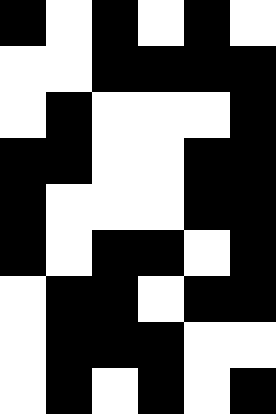[["black", "white", "black", "white", "black", "white"], ["white", "white", "black", "black", "black", "black"], ["white", "black", "white", "white", "white", "black"], ["black", "black", "white", "white", "black", "black"], ["black", "white", "white", "white", "black", "black"], ["black", "white", "black", "black", "white", "black"], ["white", "black", "black", "white", "black", "black"], ["white", "black", "black", "black", "white", "white"], ["white", "black", "white", "black", "white", "black"]]